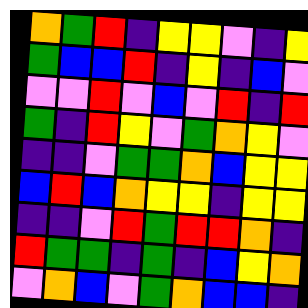[["orange", "green", "red", "indigo", "yellow", "yellow", "violet", "indigo", "yellow"], ["green", "blue", "blue", "red", "indigo", "yellow", "indigo", "blue", "violet"], ["violet", "violet", "red", "violet", "blue", "violet", "red", "indigo", "red"], ["green", "indigo", "red", "yellow", "violet", "green", "orange", "yellow", "violet"], ["indigo", "indigo", "violet", "green", "green", "orange", "blue", "yellow", "yellow"], ["blue", "red", "blue", "orange", "yellow", "yellow", "indigo", "yellow", "yellow"], ["indigo", "indigo", "violet", "red", "green", "red", "red", "orange", "indigo"], ["red", "green", "green", "indigo", "green", "indigo", "blue", "yellow", "orange"], ["violet", "orange", "blue", "violet", "green", "orange", "blue", "blue", "indigo"]]